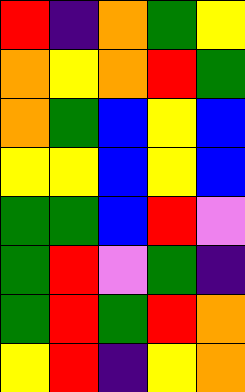[["red", "indigo", "orange", "green", "yellow"], ["orange", "yellow", "orange", "red", "green"], ["orange", "green", "blue", "yellow", "blue"], ["yellow", "yellow", "blue", "yellow", "blue"], ["green", "green", "blue", "red", "violet"], ["green", "red", "violet", "green", "indigo"], ["green", "red", "green", "red", "orange"], ["yellow", "red", "indigo", "yellow", "orange"]]